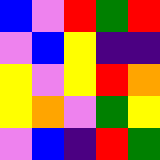[["blue", "violet", "red", "green", "red"], ["violet", "blue", "yellow", "indigo", "indigo"], ["yellow", "violet", "yellow", "red", "orange"], ["yellow", "orange", "violet", "green", "yellow"], ["violet", "blue", "indigo", "red", "green"]]